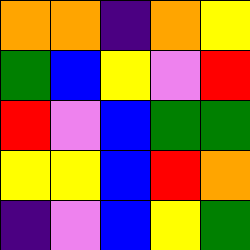[["orange", "orange", "indigo", "orange", "yellow"], ["green", "blue", "yellow", "violet", "red"], ["red", "violet", "blue", "green", "green"], ["yellow", "yellow", "blue", "red", "orange"], ["indigo", "violet", "blue", "yellow", "green"]]